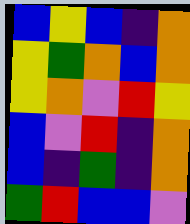[["blue", "yellow", "blue", "indigo", "orange"], ["yellow", "green", "orange", "blue", "orange"], ["yellow", "orange", "violet", "red", "yellow"], ["blue", "violet", "red", "indigo", "orange"], ["blue", "indigo", "green", "indigo", "orange"], ["green", "red", "blue", "blue", "violet"]]